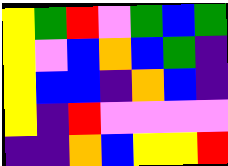[["yellow", "green", "red", "violet", "green", "blue", "green"], ["yellow", "violet", "blue", "orange", "blue", "green", "indigo"], ["yellow", "blue", "blue", "indigo", "orange", "blue", "indigo"], ["yellow", "indigo", "red", "violet", "violet", "violet", "violet"], ["indigo", "indigo", "orange", "blue", "yellow", "yellow", "red"]]